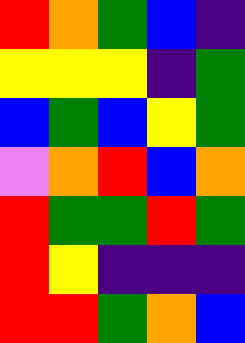[["red", "orange", "green", "blue", "indigo"], ["yellow", "yellow", "yellow", "indigo", "green"], ["blue", "green", "blue", "yellow", "green"], ["violet", "orange", "red", "blue", "orange"], ["red", "green", "green", "red", "green"], ["red", "yellow", "indigo", "indigo", "indigo"], ["red", "red", "green", "orange", "blue"]]